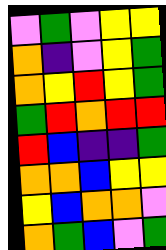[["violet", "green", "violet", "yellow", "yellow"], ["orange", "indigo", "violet", "yellow", "green"], ["orange", "yellow", "red", "yellow", "green"], ["green", "red", "orange", "red", "red"], ["red", "blue", "indigo", "indigo", "green"], ["orange", "orange", "blue", "yellow", "yellow"], ["yellow", "blue", "orange", "orange", "violet"], ["orange", "green", "blue", "violet", "green"]]